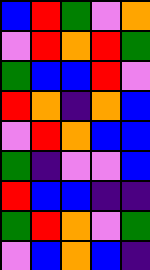[["blue", "red", "green", "violet", "orange"], ["violet", "red", "orange", "red", "green"], ["green", "blue", "blue", "red", "violet"], ["red", "orange", "indigo", "orange", "blue"], ["violet", "red", "orange", "blue", "blue"], ["green", "indigo", "violet", "violet", "blue"], ["red", "blue", "blue", "indigo", "indigo"], ["green", "red", "orange", "violet", "green"], ["violet", "blue", "orange", "blue", "indigo"]]